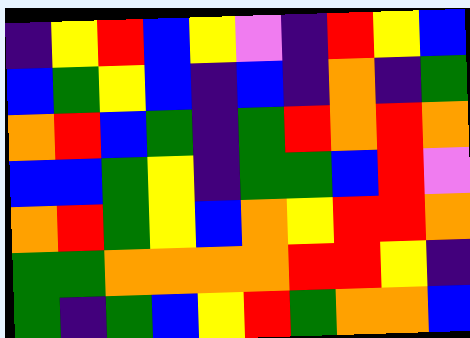[["indigo", "yellow", "red", "blue", "yellow", "violet", "indigo", "red", "yellow", "blue"], ["blue", "green", "yellow", "blue", "indigo", "blue", "indigo", "orange", "indigo", "green"], ["orange", "red", "blue", "green", "indigo", "green", "red", "orange", "red", "orange"], ["blue", "blue", "green", "yellow", "indigo", "green", "green", "blue", "red", "violet"], ["orange", "red", "green", "yellow", "blue", "orange", "yellow", "red", "red", "orange"], ["green", "green", "orange", "orange", "orange", "orange", "red", "red", "yellow", "indigo"], ["green", "indigo", "green", "blue", "yellow", "red", "green", "orange", "orange", "blue"]]